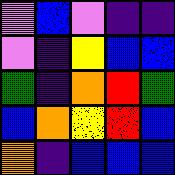[["violet", "blue", "violet", "indigo", "indigo"], ["violet", "indigo", "yellow", "blue", "blue"], ["green", "indigo", "orange", "red", "green"], ["blue", "orange", "yellow", "red", "blue"], ["orange", "indigo", "blue", "blue", "blue"]]